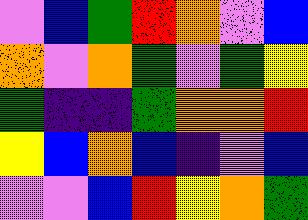[["violet", "blue", "green", "red", "orange", "violet", "blue"], ["orange", "violet", "orange", "green", "violet", "green", "yellow"], ["green", "indigo", "indigo", "green", "orange", "orange", "red"], ["yellow", "blue", "orange", "blue", "indigo", "violet", "blue"], ["violet", "violet", "blue", "red", "yellow", "orange", "green"]]